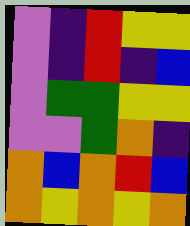[["violet", "indigo", "red", "yellow", "yellow"], ["violet", "indigo", "red", "indigo", "blue"], ["violet", "green", "green", "yellow", "yellow"], ["violet", "violet", "green", "orange", "indigo"], ["orange", "blue", "orange", "red", "blue"], ["orange", "yellow", "orange", "yellow", "orange"]]